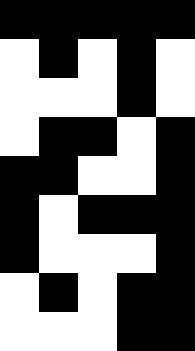[["black", "black", "black", "black", "black"], ["white", "black", "white", "black", "white"], ["white", "white", "white", "black", "white"], ["white", "black", "black", "white", "black"], ["black", "black", "white", "white", "black"], ["black", "white", "black", "black", "black"], ["black", "white", "white", "white", "black"], ["white", "black", "white", "black", "black"], ["white", "white", "white", "black", "black"]]